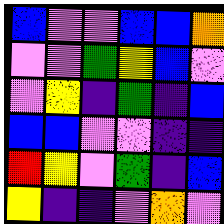[["blue", "violet", "violet", "blue", "blue", "orange"], ["violet", "violet", "green", "yellow", "blue", "violet"], ["violet", "yellow", "indigo", "green", "indigo", "blue"], ["blue", "blue", "violet", "violet", "indigo", "indigo"], ["red", "yellow", "violet", "green", "indigo", "blue"], ["yellow", "indigo", "indigo", "violet", "orange", "violet"]]